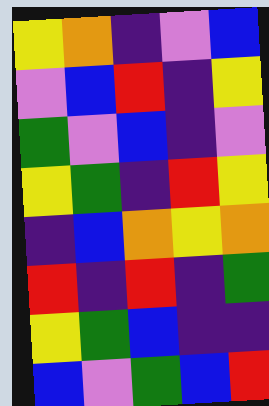[["yellow", "orange", "indigo", "violet", "blue"], ["violet", "blue", "red", "indigo", "yellow"], ["green", "violet", "blue", "indigo", "violet"], ["yellow", "green", "indigo", "red", "yellow"], ["indigo", "blue", "orange", "yellow", "orange"], ["red", "indigo", "red", "indigo", "green"], ["yellow", "green", "blue", "indigo", "indigo"], ["blue", "violet", "green", "blue", "red"]]